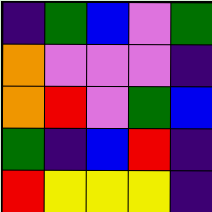[["indigo", "green", "blue", "violet", "green"], ["orange", "violet", "violet", "violet", "indigo"], ["orange", "red", "violet", "green", "blue"], ["green", "indigo", "blue", "red", "indigo"], ["red", "yellow", "yellow", "yellow", "indigo"]]